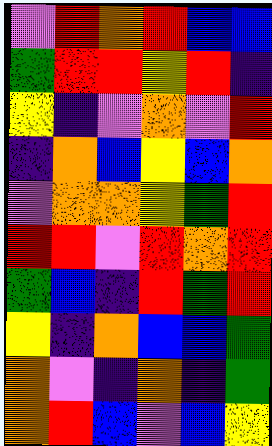[["violet", "red", "orange", "red", "blue", "blue"], ["green", "red", "red", "yellow", "red", "indigo"], ["yellow", "indigo", "violet", "orange", "violet", "red"], ["indigo", "orange", "blue", "yellow", "blue", "orange"], ["violet", "orange", "orange", "yellow", "green", "red"], ["red", "red", "violet", "red", "orange", "red"], ["green", "blue", "indigo", "red", "green", "red"], ["yellow", "indigo", "orange", "blue", "blue", "green"], ["orange", "violet", "indigo", "orange", "indigo", "green"], ["orange", "red", "blue", "violet", "blue", "yellow"]]